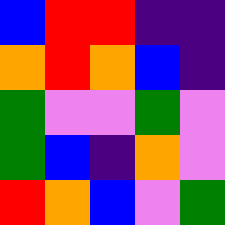[["blue", "red", "red", "indigo", "indigo"], ["orange", "red", "orange", "blue", "indigo"], ["green", "violet", "violet", "green", "violet"], ["green", "blue", "indigo", "orange", "violet"], ["red", "orange", "blue", "violet", "green"]]